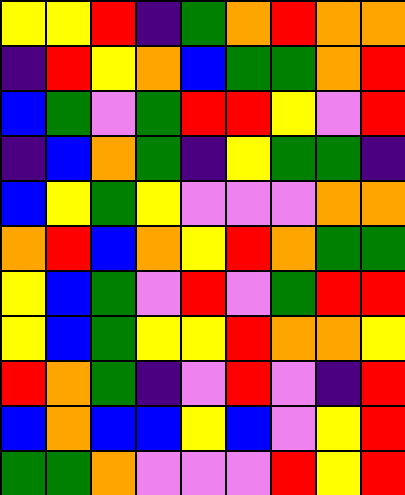[["yellow", "yellow", "red", "indigo", "green", "orange", "red", "orange", "orange"], ["indigo", "red", "yellow", "orange", "blue", "green", "green", "orange", "red"], ["blue", "green", "violet", "green", "red", "red", "yellow", "violet", "red"], ["indigo", "blue", "orange", "green", "indigo", "yellow", "green", "green", "indigo"], ["blue", "yellow", "green", "yellow", "violet", "violet", "violet", "orange", "orange"], ["orange", "red", "blue", "orange", "yellow", "red", "orange", "green", "green"], ["yellow", "blue", "green", "violet", "red", "violet", "green", "red", "red"], ["yellow", "blue", "green", "yellow", "yellow", "red", "orange", "orange", "yellow"], ["red", "orange", "green", "indigo", "violet", "red", "violet", "indigo", "red"], ["blue", "orange", "blue", "blue", "yellow", "blue", "violet", "yellow", "red"], ["green", "green", "orange", "violet", "violet", "violet", "red", "yellow", "red"]]